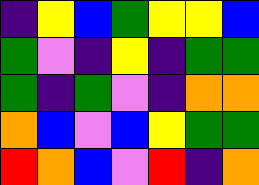[["indigo", "yellow", "blue", "green", "yellow", "yellow", "blue"], ["green", "violet", "indigo", "yellow", "indigo", "green", "green"], ["green", "indigo", "green", "violet", "indigo", "orange", "orange"], ["orange", "blue", "violet", "blue", "yellow", "green", "green"], ["red", "orange", "blue", "violet", "red", "indigo", "orange"]]